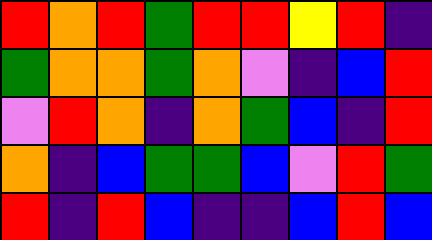[["red", "orange", "red", "green", "red", "red", "yellow", "red", "indigo"], ["green", "orange", "orange", "green", "orange", "violet", "indigo", "blue", "red"], ["violet", "red", "orange", "indigo", "orange", "green", "blue", "indigo", "red"], ["orange", "indigo", "blue", "green", "green", "blue", "violet", "red", "green"], ["red", "indigo", "red", "blue", "indigo", "indigo", "blue", "red", "blue"]]